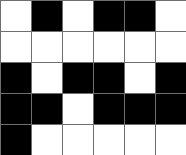[["white", "black", "white", "black", "black", "white"], ["white", "white", "white", "white", "white", "white"], ["black", "white", "black", "black", "white", "black"], ["black", "black", "white", "black", "black", "black"], ["black", "white", "white", "white", "white", "white"]]